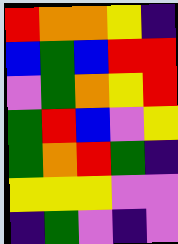[["red", "orange", "orange", "yellow", "indigo"], ["blue", "green", "blue", "red", "red"], ["violet", "green", "orange", "yellow", "red"], ["green", "red", "blue", "violet", "yellow"], ["green", "orange", "red", "green", "indigo"], ["yellow", "yellow", "yellow", "violet", "violet"], ["indigo", "green", "violet", "indigo", "violet"]]